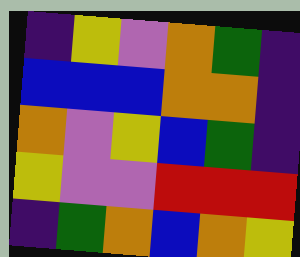[["indigo", "yellow", "violet", "orange", "green", "indigo"], ["blue", "blue", "blue", "orange", "orange", "indigo"], ["orange", "violet", "yellow", "blue", "green", "indigo"], ["yellow", "violet", "violet", "red", "red", "red"], ["indigo", "green", "orange", "blue", "orange", "yellow"]]